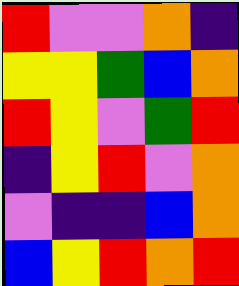[["red", "violet", "violet", "orange", "indigo"], ["yellow", "yellow", "green", "blue", "orange"], ["red", "yellow", "violet", "green", "red"], ["indigo", "yellow", "red", "violet", "orange"], ["violet", "indigo", "indigo", "blue", "orange"], ["blue", "yellow", "red", "orange", "red"]]